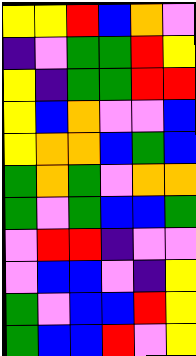[["yellow", "yellow", "red", "blue", "orange", "violet"], ["indigo", "violet", "green", "green", "red", "yellow"], ["yellow", "indigo", "green", "green", "red", "red"], ["yellow", "blue", "orange", "violet", "violet", "blue"], ["yellow", "orange", "orange", "blue", "green", "blue"], ["green", "orange", "green", "violet", "orange", "orange"], ["green", "violet", "green", "blue", "blue", "green"], ["violet", "red", "red", "indigo", "violet", "violet"], ["violet", "blue", "blue", "violet", "indigo", "yellow"], ["green", "violet", "blue", "blue", "red", "yellow"], ["green", "blue", "blue", "red", "violet", "yellow"]]